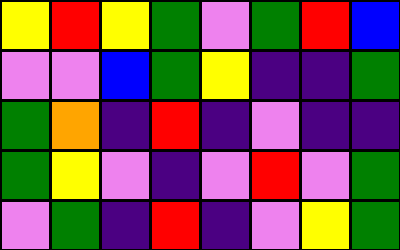[["yellow", "red", "yellow", "green", "violet", "green", "red", "blue"], ["violet", "violet", "blue", "green", "yellow", "indigo", "indigo", "green"], ["green", "orange", "indigo", "red", "indigo", "violet", "indigo", "indigo"], ["green", "yellow", "violet", "indigo", "violet", "red", "violet", "green"], ["violet", "green", "indigo", "red", "indigo", "violet", "yellow", "green"]]